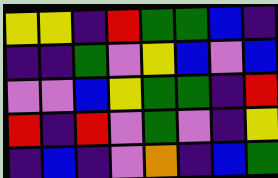[["yellow", "yellow", "indigo", "red", "green", "green", "blue", "indigo"], ["indigo", "indigo", "green", "violet", "yellow", "blue", "violet", "blue"], ["violet", "violet", "blue", "yellow", "green", "green", "indigo", "red"], ["red", "indigo", "red", "violet", "green", "violet", "indigo", "yellow"], ["indigo", "blue", "indigo", "violet", "orange", "indigo", "blue", "green"]]